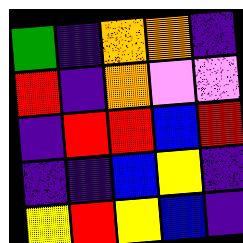[["green", "indigo", "orange", "orange", "indigo"], ["red", "indigo", "orange", "violet", "violet"], ["indigo", "red", "red", "blue", "red"], ["indigo", "indigo", "blue", "yellow", "indigo"], ["yellow", "red", "yellow", "blue", "indigo"]]